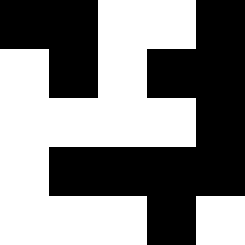[["black", "black", "white", "white", "black"], ["white", "black", "white", "black", "black"], ["white", "white", "white", "white", "black"], ["white", "black", "black", "black", "black"], ["white", "white", "white", "black", "white"]]